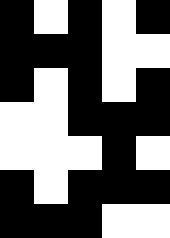[["black", "white", "black", "white", "black"], ["black", "black", "black", "white", "white"], ["black", "white", "black", "white", "black"], ["white", "white", "black", "black", "black"], ["white", "white", "white", "black", "white"], ["black", "white", "black", "black", "black"], ["black", "black", "black", "white", "white"]]